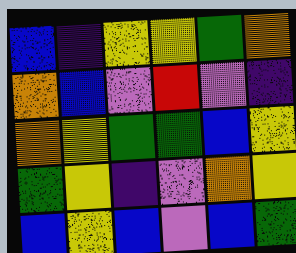[["blue", "indigo", "yellow", "yellow", "green", "orange"], ["orange", "blue", "violet", "red", "violet", "indigo"], ["orange", "yellow", "green", "green", "blue", "yellow"], ["green", "yellow", "indigo", "violet", "orange", "yellow"], ["blue", "yellow", "blue", "violet", "blue", "green"]]